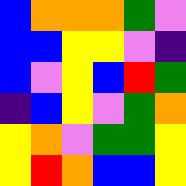[["blue", "orange", "orange", "orange", "green", "violet"], ["blue", "blue", "yellow", "yellow", "violet", "indigo"], ["blue", "violet", "yellow", "blue", "red", "green"], ["indigo", "blue", "yellow", "violet", "green", "orange"], ["yellow", "orange", "violet", "green", "green", "yellow"], ["yellow", "red", "orange", "blue", "blue", "yellow"]]